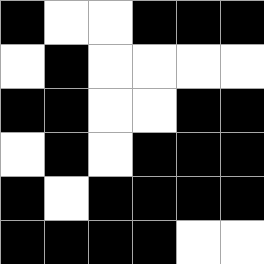[["black", "white", "white", "black", "black", "black"], ["white", "black", "white", "white", "white", "white"], ["black", "black", "white", "white", "black", "black"], ["white", "black", "white", "black", "black", "black"], ["black", "white", "black", "black", "black", "black"], ["black", "black", "black", "black", "white", "white"]]